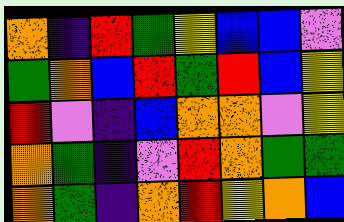[["orange", "indigo", "red", "green", "yellow", "blue", "blue", "violet"], ["green", "orange", "blue", "red", "green", "red", "blue", "yellow"], ["red", "violet", "indigo", "blue", "orange", "orange", "violet", "yellow"], ["orange", "green", "indigo", "violet", "red", "orange", "green", "green"], ["orange", "green", "indigo", "orange", "red", "yellow", "orange", "blue"]]